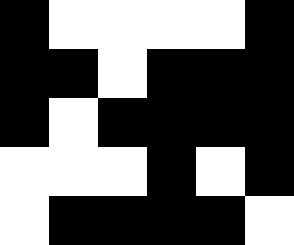[["black", "white", "white", "white", "white", "black"], ["black", "black", "white", "black", "black", "black"], ["black", "white", "black", "black", "black", "black"], ["white", "white", "white", "black", "white", "black"], ["white", "black", "black", "black", "black", "white"]]